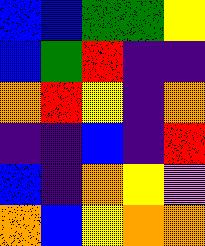[["blue", "blue", "green", "green", "yellow"], ["blue", "green", "red", "indigo", "indigo"], ["orange", "red", "yellow", "indigo", "orange"], ["indigo", "indigo", "blue", "indigo", "red"], ["blue", "indigo", "orange", "yellow", "violet"], ["orange", "blue", "yellow", "orange", "orange"]]